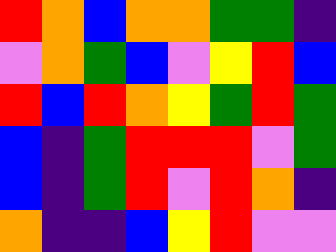[["red", "orange", "blue", "orange", "orange", "green", "green", "indigo"], ["violet", "orange", "green", "blue", "violet", "yellow", "red", "blue"], ["red", "blue", "red", "orange", "yellow", "green", "red", "green"], ["blue", "indigo", "green", "red", "red", "red", "violet", "green"], ["blue", "indigo", "green", "red", "violet", "red", "orange", "indigo"], ["orange", "indigo", "indigo", "blue", "yellow", "red", "violet", "violet"]]